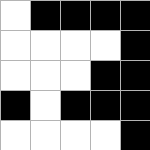[["white", "black", "black", "black", "black"], ["white", "white", "white", "white", "black"], ["white", "white", "white", "black", "black"], ["black", "white", "black", "black", "black"], ["white", "white", "white", "white", "black"]]